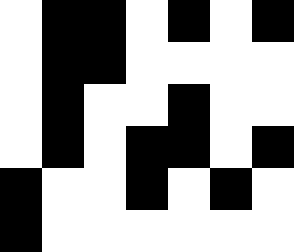[["white", "black", "black", "white", "black", "white", "black"], ["white", "black", "black", "white", "white", "white", "white"], ["white", "black", "white", "white", "black", "white", "white"], ["white", "black", "white", "black", "black", "white", "black"], ["black", "white", "white", "black", "white", "black", "white"], ["black", "white", "white", "white", "white", "white", "white"]]